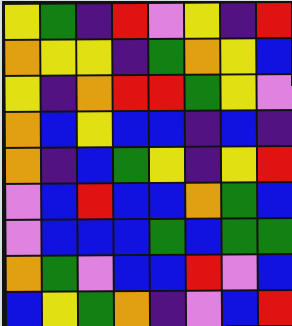[["yellow", "green", "indigo", "red", "violet", "yellow", "indigo", "red"], ["orange", "yellow", "yellow", "indigo", "green", "orange", "yellow", "blue"], ["yellow", "indigo", "orange", "red", "red", "green", "yellow", "violet"], ["orange", "blue", "yellow", "blue", "blue", "indigo", "blue", "indigo"], ["orange", "indigo", "blue", "green", "yellow", "indigo", "yellow", "red"], ["violet", "blue", "red", "blue", "blue", "orange", "green", "blue"], ["violet", "blue", "blue", "blue", "green", "blue", "green", "green"], ["orange", "green", "violet", "blue", "blue", "red", "violet", "blue"], ["blue", "yellow", "green", "orange", "indigo", "violet", "blue", "red"]]